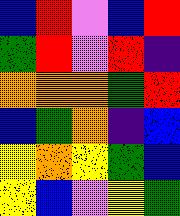[["blue", "red", "violet", "blue", "red"], ["green", "red", "violet", "red", "indigo"], ["orange", "orange", "orange", "green", "red"], ["blue", "green", "orange", "indigo", "blue"], ["yellow", "orange", "yellow", "green", "blue"], ["yellow", "blue", "violet", "yellow", "green"]]